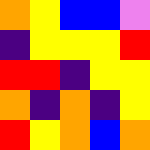[["orange", "yellow", "blue", "blue", "violet"], ["indigo", "yellow", "yellow", "yellow", "red"], ["red", "red", "indigo", "yellow", "yellow"], ["orange", "indigo", "orange", "indigo", "yellow"], ["red", "yellow", "orange", "blue", "orange"]]